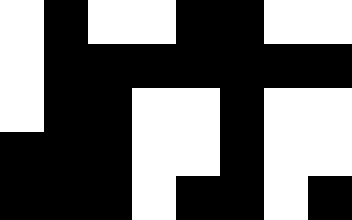[["white", "black", "white", "white", "black", "black", "white", "white"], ["white", "black", "black", "black", "black", "black", "black", "black"], ["white", "black", "black", "white", "white", "black", "white", "white"], ["black", "black", "black", "white", "white", "black", "white", "white"], ["black", "black", "black", "white", "black", "black", "white", "black"]]